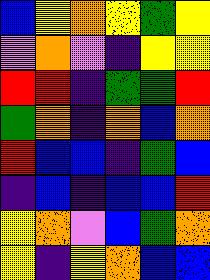[["blue", "yellow", "orange", "yellow", "green", "yellow"], ["violet", "orange", "violet", "indigo", "yellow", "yellow"], ["red", "red", "indigo", "green", "green", "red"], ["green", "orange", "indigo", "orange", "blue", "orange"], ["red", "blue", "blue", "indigo", "green", "blue"], ["indigo", "blue", "indigo", "blue", "blue", "red"], ["yellow", "orange", "violet", "blue", "green", "orange"], ["yellow", "indigo", "yellow", "orange", "blue", "blue"]]